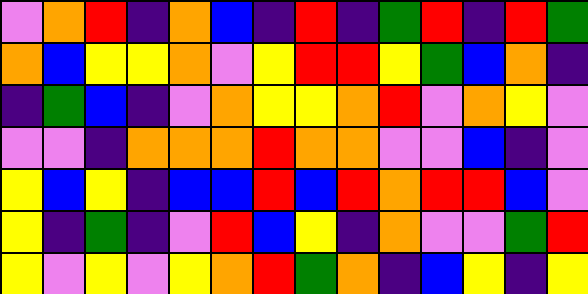[["violet", "orange", "red", "indigo", "orange", "blue", "indigo", "red", "indigo", "green", "red", "indigo", "red", "green"], ["orange", "blue", "yellow", "yellow", "orange", "violet", "yellow", "red", "red", "yellow", "green", "blue", "orange", "indigo"], ["indigo", "green", "blue", "indigo", "violet", "orange", "yellow", "yellow", "orange", "red", "violet", "orange", "yellow", "violet"], ["violet", "violet", "indigo", "orange", "orange", "orange", "red", "orange", "orange", "violet", "violet", "blue", "indigo", "violet"], ["yellow", "blue", "yellow", "indigo", "blue", "blue", "red", "blue", "red", "orange", "red", "red", "blue", "violet"], ["yellow", "indigo", "green", "indigo", "violet", "red", "blue", "yellow", "indigo", "orange", "violet", "violet", "green", "red"], ["yellow", "violet", "yellow", "violet", "yellow", "orange", "red", "green", "orange", "indigo", "blue", "yellow", "indigo", "yellow"]]